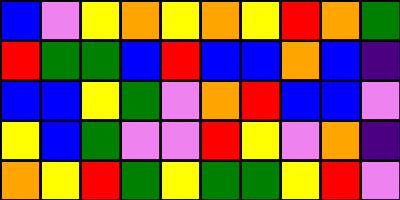[["blue", "violet", "yellow", "orange", "yellow", "orange", "yellow", "red", "orange", "green"], ["red", "green", "green", "blue", "red", "blue", "blue", "orange", "blue", "indigo"], ["blue", "blue", "yellow", "green", "violet", "orange", "red", "blue", "blue", "violet"], ["yellow", "blue", "green", "violet", "violet", "red", "yellow", "violet", "orange", "indigo"], ["orange", "yellow", "red", "green", "yellow", "green", "green", "yellow", "red", "violet"]]